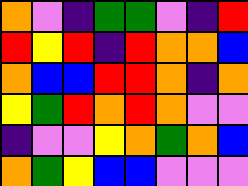[["orange", "violet", "indigo", "green", "green", "violet", "indigo", "red"], ["red", "yellow", "red", "indigo", "red", "orange", "orange", "blue"], ["orange", "blue", "blue", "red", "red", "orange", "indigo", "orange"], ["yellow", "green", "red", "orange", "red", "orange", "violet", "violet"], ["indigo", "violet", "violet", "yellow", "orange", "green", "orange", "blue"], ["orange", "green", "yellow", "blue", "blue", "violet", "violet", "violet"]]